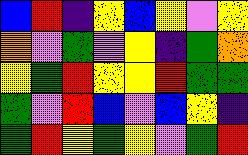[["blue", "red", "indigo", "yellow", "blue", "yellow", "violet", "yellow"], ["orange", "violet", "green", "violet", "yellow", "indigo", "green", "orange"], ["yellow", "green", "red", "yellow", "yellow", "red", "green", "green"], ["green", "violet", "red", "blue", "violet", "blue", "yellow", "indigo"], ["green", "red", "yellow", "green", "yellow", "violet", "green", "red"]]